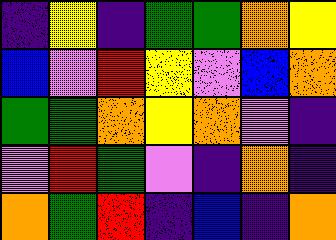[["indigo", "yellow", "indigo", "green", "green", "orange", "yellow"], ["blue", "violet", "red", "yellow", "violet", "blue", "orange"], ["green", "green", "orange", "yellow", "orange", "violet", "indigo"], ["violet", "red", "green", "violet", "indigo", "orange", "indigo"], ["orange", "green", "red", "indigo", "blue", "indigo", "orange"]]